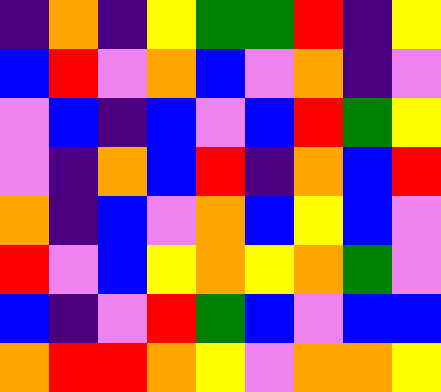[["indigo", "orange", "indigo", "yellow", "green", "green", "red", "indigo", "yellow"], ["blue", "red", "violet", "orange", "blue", "violet", "orange", "indigo", "violet"], ["violet", "blue", "indigo", "blue", "violet", "blue", "red", "green", "yellow"], ["violet", "indigo", "orange", "blue", "red", "indigo", "orange", "blue", "red"], ["orange", "indigo", "blue", "violet", "orange", "blue", "yellow", "blue", "violet"], ["red", "violet", "blue", "yellow", "orange", "yellow", "orange", "green", "violet"], ["blue", "indigo", "violet", "red", "green", "blue", "violet", "blue", "blue"], ["orange", "red", "red", "orange", "yellow", "violet", "orange", "orange", "yellow"]]